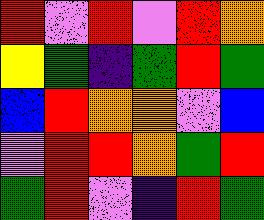[["red", "violet", "red", "violet", "red", "orange"], ["yellow", "green", "indigo", "green", "red", "green"], ["blue", "red", "orange", "orange", "violet", "blue"], ["violet", "red", "red", "orange", "green", "red"], ["green", "red", "violet", "indigo", "red", "green"]]